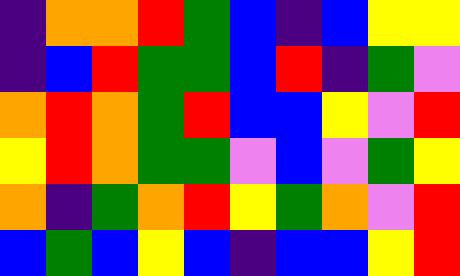[["indigo", "orange", "orange", "red", "green", "blue", "indigo", "blue", "yellow", "yellow"], ["indigo", "blue", "red", "green", "green", "blue", "red", "indigo", "green", "violet"], ["orange", "red", "orange", "green", "red", "blue", "blue", "yellow", "violet", "red"], ["yellow", "red", "orange", "green", "green", "violet", "blue", "violet", "green", "yellow"], ["orange", "indigo", "green", "orange", "red", "yellow", "green", "orange", "violet", "red"], ["blue", "green", "blue", "yellow", "blue", "indigo", "blue", "blue", "yellow", "red"]]